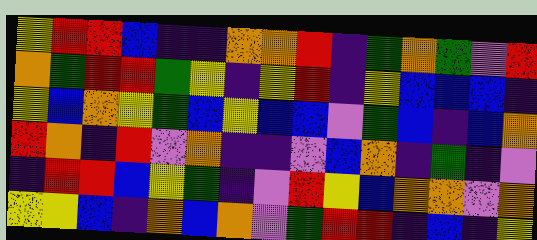[["yellow", "red", "red", "blue", "indigo", "indigo", "orange", "orange", "red", "indigo", "green", "orange", "green", "violet", "red"], ["orange", "green", "red", "red", "green", "yellow", "indigo", "yellow", "red", "indigo", "yellow", "blue", "blue", "blue", "indigo"], ["yellow", "blue", "orange", "yellow", "green", "blue", "yellow", "blue", "blue", "violet", "green", "blue", "indigo", "blue", "orange"], ["red", "orange", "indigo", "red", "violet", "orange", "indigo", "indigo", "violet", "blue", "orange", "indigo", "green", "indigo", "violet"], ["indigo", "red", "red", "blue", "yellow", "green", "indigo", "violet", "red", "yellow", "blue", "orange", "orange", "violet", "orange"], ["yellow", "yellow", "blue", "indigo", "orange", "blue", "orange", "violet", "green", "red", "red", "indigo", "blue", "indigo", "yellow"]]